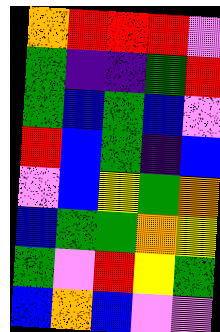[["orange", "red", "red", "red", "violet"], ["green", "indigo", "indigo", "green", "red"], ["green", "blue", "green", "blue", "violet"], ["red", "blue", "green", "indigo", "blue"], ["violet", "blue", "yellow", "green", "orange"], ["blue", "green", "green", "orange", "yellow"], ["green", "violet", "red", "yellow", "green"], ["blue", "orange", "blue", "violet", "violet"]]